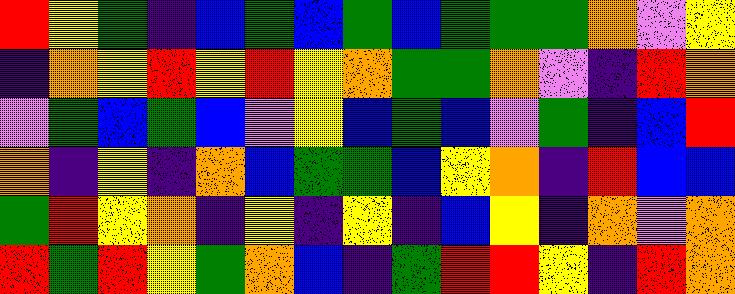[["red", "yellow", "green", "indigo", "blue", "green", "blue", "green", "blue", "green", "green", "green", "orange", "violet", "yellow"], ["indigo", "orange", "yellow", "red", "yellow", "red", "yellow", "orange", "green", "green", "orange", "violet", "indigo", "red", "orange"], ["violet", "green", "blue", "green", "blue", "violet", "yellow", "blue", "green", "blue", "violet", "green", "indigo", "blue", "red"], ["orange", "indigo", "yellow", "indigo", "orange", "blue", "green", "green", "blue", "yellow", "orange", "indigo", "red", "blue", "blue"], ["green", "red", "yellow", "orange", "indigo", "yellow", "indigo", "yellow", "indigo", "blue", "yellow", "indigo", "orange", "violet", "orange"], ["red", "green", "red", "yellow", "green", "orange", "blue", "indigo", "green", "red", "red", "yellow", "indigo", "red", "orange"]]